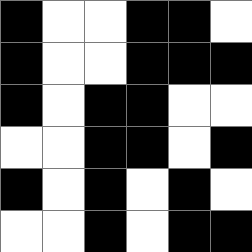[["black", "white", "white", "black", "black", "white"], ["black", "white", "white", "black", "black", "black"], ["black", "white", "black", "black", "white", "white"], ["white", "white", "black", "black", "white", "black"], ["black", "white", "black", "white", "black", "white"], ["white", "white", "black", "white", "black", "black"]]